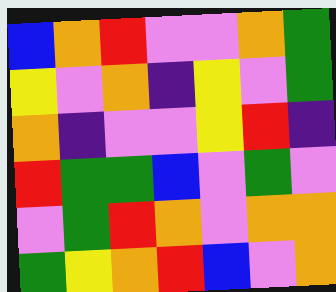[["blue", "orange", "red", "violet", "violet", "orange", "green"], ["yellow", "violet", "orange", "indigo", "yellow", "violet", "green"], ["orange", "indigo", "violet", "violet", "yellow", "red", "indigo"], ["red", "green", "green", "blue", "violet", "green", "violet"], ["violet", "green", "red", "orange", "violet", "orange", "orange"], ["green", "yellow", "orange", "red", "blue", "violet", "orange"]]